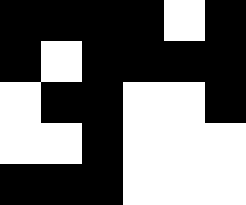[["black", "black", "black", "black", "white", "black"], ["black", "white", "black", "black", "black", "black"], ["white", "black", "black", "white", "white", "black"], ["white", "white", "black", "white", "white", "white"], ["black", "black", "black", "white", "white", "white"]]